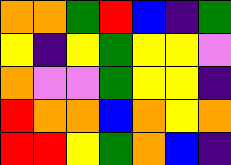[["orange", "orange", "green", "red", "blue", "indigo", "green"], ["yellow", "indigo", "yellow", "green", "yellow", "yellow", "violet"], ["orange", "violet", "violet", "green", "yellow", "yellow", "indigo"], ["red", "orange", "orange", "blue", "orange", "yellow", "orange"], ["red", "red", "yellow", "green", "orange", "blue", "indigo"]]